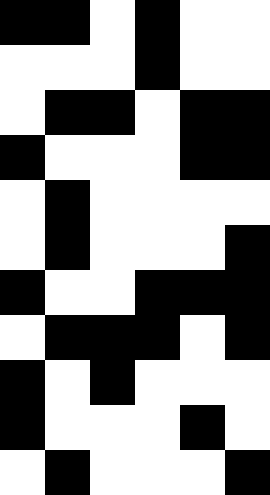[["black", "black", "white", "black", "white", "white"], ["white", "white", "white", "black", "white", "white"], ["white", "black", "black", "white", "black", "black"], ["black", "white", "white", "white", "black", "black"], ["white", "black", "white", "white", "white", "white"], ["white", "black", "white", "white", "white", "black"], ["black", "white", "white", "black", "black", "black"], ["white", "black", "black", "black", "white", "black"], ["black", "white", "black", "white", "white", "white"], ["black", "white", "white", "white", "black", "white"], ["white", "black", "white", "white", "white", "black"]]